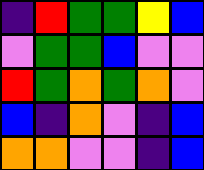[["indigo", "red", "green", "green", "yellow", "blue"], ["violet", "green", "green", "blue", "violet", "violet"], ["red", "green", "orange", "green", "orange", "violet"], ["blue", "indigo", "orange", "violet", "indigo", "blue"], ["orange", "orange", "violet", "violet", "indigo", "blue"]]